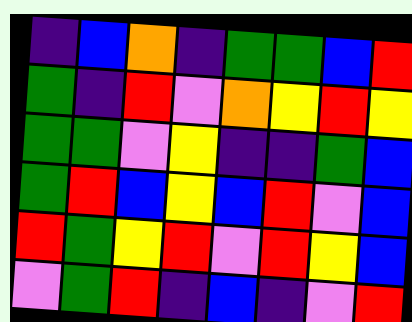[["indigo", "blue", "orange", "indigo", "green", "green", "blue", "red"], ["green", "indigo", "red", "violet", "orange", "yellow", "red", "yellow"], ["green", "green", "violet", "yellow", "indigo", "indigo", "green", "blue"], ["green", "red", "blue", "yellow", "blue", "red", "violet", "blue"], ["red", "green", "yellow", "red", "violet", "red", "yellow", "blue"], ["violet", "green", "red", "indigo", "blue", "indigo", "violet", "red"]]